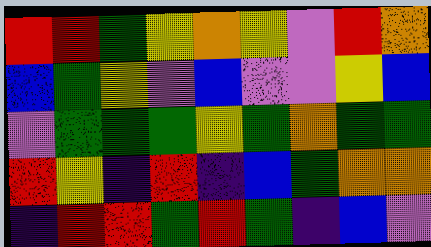[["red", "red", "green", "yellow", "orange", "yellow", "violet", "red", "orange"], ["blue", "green", "yellow", "violet", "blue", "violet", "violet", "yellow", "blue"], ["violet", "green", "green", "green", "yellow", "green", "orange", "green", "green"], ["red", "yellow", "indigo", "red", "indigo", "blue", "green", "orange", "orange"], ["indigo", "red", "red", "green", "red", "green", "indigo", "blue", "violet"]]